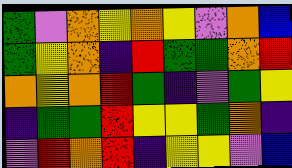[["green", "violet", "orange", "yellow", "orange", "yellow", "violet", "orange", "blue"], ["green", "yellow", "orange", "indigo", "red", "green", "green", "orange", "red"], ["orange", "yellow", "orange", "red", "green", "indigo", "violet", "green", "yellow"], ["indigo", "green", "green", "red", "yellow", "yellow", "green", "orange", "indigo"], ["violet", "red", "orange", "red", "indigo", "yellow", "yellow", "violet", "blue"]]